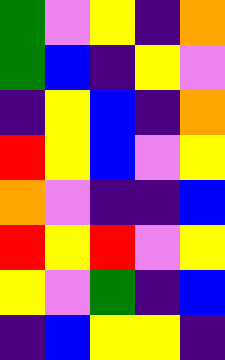[["green", "violet", "yellow", "indigo", "orange"], ["green", "blue", "indigo", "yellow", "violet"], ["indigo", "yellow", "blue", "indigo", "orange"], ["red", "yellow", "blue", "violet", "yellow"], ["orange", "violet", "indigo", "indigo", "blue"], ["red", "yellow", "red", "violet", "yellow"], ["yellow", "violet", "green", "indigo", "blue"], ["indigo", "blue", "yellow", "yellow", "indigo"]]